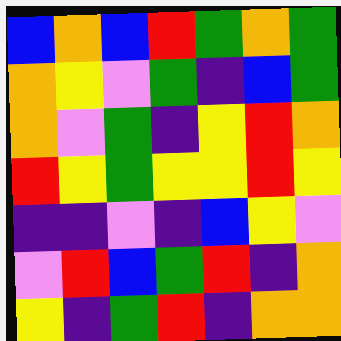[["blue", "orange", "blue", "red", "green", "orange", "green"], ["orange", "yellow", "violet", "green", "indigo", "blue", "green"], ["orange", "violet", "green", "indigo", "yellow", "red", "orange"], ["red", "yellow", "green", "yellow", "yellow", "red", "yellow"], ["indigo", "indigo", "violet", "indigo", "blue", "yellow", "violet"], ["violet", "red", "blue", "green", "red", "indigo", "orange"], ["yellow", "indigo", "green", "red", "indigo", "orange", "orange"]]